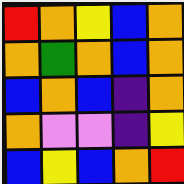[["red", "orange", "yellow", "blue", "orange"], ["orange", "green", "orange", "blue", "orange"], ["blue", "orange", "blue", "indigo", "orange"], ["orange", "violet", "violet", "indigo", "yellow"], ["blue", "yellow", "blue", "orange", "red"]]